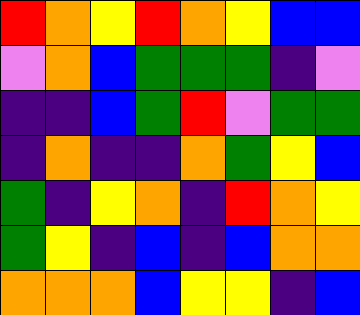[["red", "orange", "yellow", "red", "orange", "yellow", "blue", "blue"], ["violet", "orange", "blue", "green", "green", "green", "indigo", "violet"], ["indigo", "indigo", "blue", "green", "red", "violet", "green", "green"], ["indigo", "orange", "indigo", "indigo", "orange", "green", "yellow", "blue"], ["green", "indigo", "yellow", "orange", "indigo", "red", "orange", "yellow"], ["green", "yellow", "indigo", "blue", "indigo", "blue", "orange", "orange"], ["orange", "orange", "orange", "blue", "yellow", "yellow", "indigo", "blue"]]